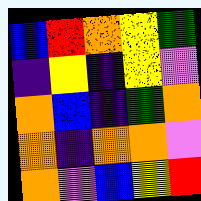[["blue", "red", "orange", "yellow", "green"], ["indigo", "yellow", "indigo", "yellow", "violet"], ["orange", "blue", "indigo", "green", "orange"], ["orange", "indigo", "orange", "orange", "violet"], ["orange", "violet", "blue", "yellow", "red"]]